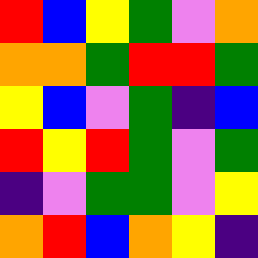[["red", "blue", "yellow", "green", "violet", "orange"], ["orange", "orange", "green", "red", "red", "green"], ["yellow", "blue", "violet", "green", "indigo", "blue"], ["red", "yellow", "red", "green", "violet", "green"], ["indigo", "violet", "green", "green", "violet", "yellow"], ["orange", "red", "blue", "orange", "yellow", "indigo"]]